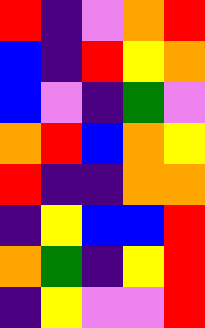[["red", "indigo", "violet", "orange", "red"], ["blue", "indigo", "red", "yellow", "orange"], ["blue", "violet", "indigo", "green", "violet"], ["orange", "red", "blue", "orange", "yellow"], ["red", "indigo", "indigo", "orange", "orange"], ["indigo", "yellow", "blue", "blue", "red"], ["orange", "green", "indigo", "yellow", "red"], ["indigo", "yellow", "violet", "violet", "red"]]